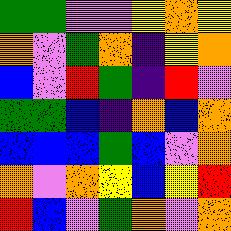[["green", "green", "violet", "violet", "yellow", "orange", "yellow"], ["orange", "violet", "green", "orange", "indigo", "yellow", "orange"], ["blue", "violet", "red", "green", "indigo", "red", "violet"], ["green", "green", "blue", "indigo", "orange", "blue", "orange"], ["blue", "blue", "blue", "green", "blue", "violet", "orange"], ["orange", "violet", "orange", "yellow", "blue", "yellow", "red"], ["red", "blue", "violet", "green", "orange", "violet", "orange"]]